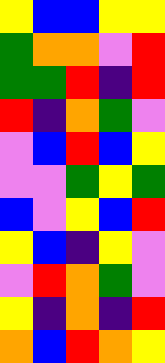[["yellow", "blue", "blue", "yellow", "yellow"], ["green", "orange", "orange", "violet", "red"], ["green", "green", "red", "indigo", "red"], ["red", "indigo", "orange", "green", "violet"], ["violet", "blue", "red", "blue", "yellow"], ["violet", "violet", "green", "yellow", "green"], ["blue", "violet", "yellow", "blue", "red"], ["yellow", "blue", "indigo", "yellow", "violet"], ["violet", "red", "orange", "green", "violet"], ["yellow", "indigo", "orange", "indigo", "red"], ["orange", "blue", "red", "orange", "yellow"]]